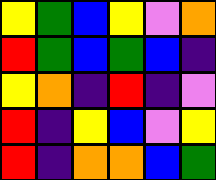[["yellow", "green", "blue", "yellow", "violet", "orange"], ["red", "green", "blue", "green", "blue", "indigo"], ["yellow", "orange", "indigo", "red", "indigo", "violet"], ["red", "indigo", "yellow", "blue", "violet", "yellow"], ["red", "indigo", "orange", "orange", "blue", "green"]]